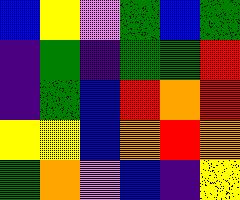[["blue", "yellow", "violet", "green", "blue", "green"], ["indigo", "green", "indigo", "green", "green", "red"], ["indigo", "green", "blue", "red", "orange", "red"], ["yellow", "yellow", "blue", "orange", "red", "orange"], ["green", "orange", "violet", "blue", "indigo", "yellow"]]